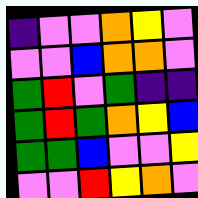[["indigo", "violet", "violet", "orange", "yellow", "violet"], ["violet", "violet", "blue", "orange", "orange", "violet"], ["green", "red", "violet", "green", "indigo", "indigo"], ["green", "red", "green", "orange", "yellow", "blue"], ["green", "green", "blue", "violet", "violet", "yellow"], ["violet", "violet", "red", "yellow", "orange", "violet"]]